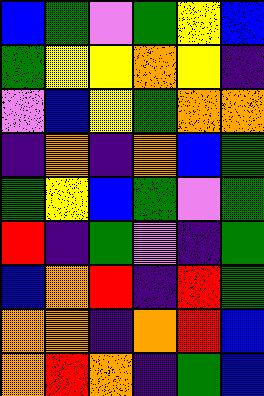[["blue", "green", "violet", "green", "yellow", "blue"], ["green", "yellow", "yellow", "orange", "yellow", "indigo"], ["violet", "blue", "yellow", "green", "orange", "orange"], ["indigo", "orange", "indigo", "orange", "blue", "green"], ["green", "yellow", "blue", "green", "violet", "green"], ["red", "indigo", "green", "violet", "indigo", "green"], ["blue", "orange", "red", "indigo", "red", "green"], ["orange", "orange", "indigo", "orange", "red", "blue"], ["orange", "red", "orange", "indigo", "green", "blue"]]